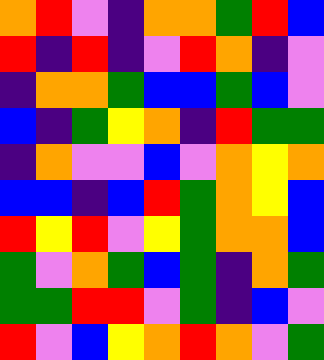[["orange", "red", "violet", "indigo", "orange", "orange", "green", "red", "blue"], ["red", "indigo", "red", "indigo", "violet", "red", "orange", "indigo", "violet"], ["indigo", "orange", "orange", "green", "blue", "blue", "green", "blue", "violet"], ["blue", "indigo", "green", "yellow", "orange", "indigo", "red", "green", "green"], ["indigo", "orange", "violet", "violet", "blue", "violet", "orange", "yellow", "orange"], ["blue", "blue", "indigo", "blue", "red", "green", "orange", "yellow", "blue"], ["red", "yellow", "red", "violet", "yellow", "green", "orange", "orange", "blue"], ["green", "violet", "orange", "green", "blue", "green", "indigo", "orange", "green"], ["green", "green", "red", "red", "violet", "green", "indigo", "blue", "violet"], ["red", "violet", "blue", "yellow", "orange", "red", "orange", "violet", "green"]]